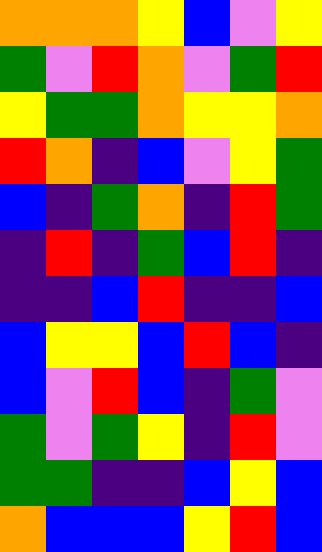[["orange", "orange", "orange", "yellow", "blue", "violet", "yellow"], ["green", "violet", "red", "orange", "violet", "green", "red"], ["yellow", "green", "green", "orange", "yellow", "yellow", "orange"], ["red", "orange", "indigo", "blue", "violet", "yellow", "green"], ["blue", "indigo", "green", "orange", "indigo", "red", "green"], ["indigo", "red", "indigo", "green", "blue", "red", "indigo"], ["indigo", "indigo", "blue", "red", "indigo", "indigo", "blue"], ["blue", "yellow", "yellow", "blue", "red", "blue", "indigo"], ["blue", "violet", "red", "blue", "indigo", "green", "violet"], ["green", "violet", "green", "yellow", "indigo", "red", "violet"], ["green", "green", "indigo", "indigo", "blue", "yellow", "blue"], ["orange", "blue", "blue", "blue", "yellow", "red", "blue"]]